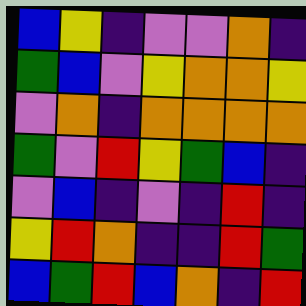[["blue", "yellow", "indigo", "violet", "violet", "orange", "indigo"], ["green", "blue", "violet", "yellow", "orange", "orange", "yellow"], ["violet", "orange", "indigo", "orange", "orange", "orange", "orange"], ["green", "violet", "red", "yellow", "green", "blue", "indigo"], ["violet", "blue", "indigo", "violet", "indigo", "red", "indigo"], ["yellow", "red", "orange", "indigo", "indigo", "red", "green"], ["blue", "green", "red", "blue", "orange", "indigo", "red"]]